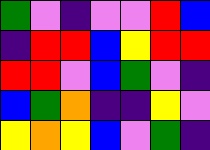[["green", "violet", "indigo", "violet", "violet", "red", "blue"], ["indigo", "red", "red", "blue", "yellow", "red", "red"], ["red", "red", "violet", "blue", "green", "violet", "indigo"], ["blue", "green", "orange", "indigo", "indigo", "yellow", "violet"], ["yellow", "orange", "yellow", "blue", "violet", "green", "indigo"]]